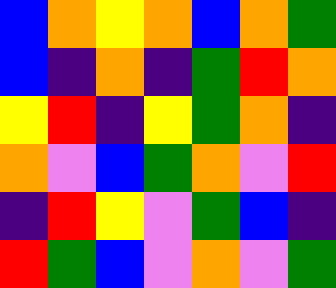[["blue", "orange", "yellow", "orange", "blue", "orange", "green"], ["blue", "indigo", "orange", "indigo", "green", "red", "orange"], ["yellow", "red", "indigo", "yellow", "green", "orange", "indigo"], ["orange", "violet", "blue", "green", "orange", "violet", "red"], ["indigo", "red", "yellow", "violet", "green", "blue", "indigo"], ["red", "green", "blue", "violet", "orange", "violet", "green"]]